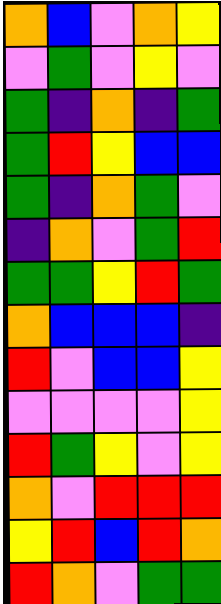[["orange", "blue", "violet", "orange", "yellow"], ["violet", "green", "violet", "yellow", "violet"], ["green", "indigo", "orange", "indigo", "green"], ["green", "red", "yellow", "blue", "blue"], ["green", "indigo", "orange", "green", "violet"], ["indigo", "orange", "violet", "green", "red"], ["green", "green", "yellow", "red", "green"], ["orange", "blue", "blue", "blue", "indigo"], ["red", "violet", "blue", "blue", "yellow"], ["violet", "violet", "violet", "violet", "yellow"], ["red", "green", "yellow", "violet", "yellow"], ["orange", "violet", "red", "red", "red"], ["yellow", "red", "blue", "red", "orange"], ["red", "orange", "violet", "green", "green"]]